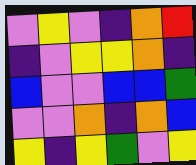[["violet", "yellow", "violet", "indigo", "orange", "red"], ["indigo", "violet", "yellow", "yellow", "orange", "indigo"], ["blue", "violet", "violet", "blue", "blue", "green"], ["violet", "violet", "orange", "indigo", "orange", "blue"], ["yellow", "indigo", "yellow", "green", "violet", "yellow"]]